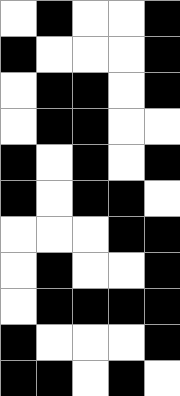[["white", "black", "white", "white", "black"], ["black", "white", "white", "white", "black"], ["white", "black", "black", "white", "black"], ["white", "black", "black", "white", "white"], ["black", "white", "black", "white", "black"], ["black", "white", "black", "black", "white"], ["white", "white", "white", "black", "black"], ["white", "black", "white", "white", "black"], ["white", "black", "black", "black", "black"], ["black", "white", "white", "white", "black"], ["black", "black", "white", "black", "white"]]